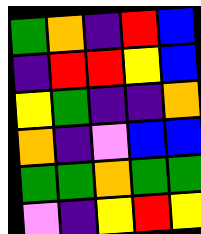[["green", "orange", "indigo", "red", "blue"], ["indigo", "red", "red", "yellow", "blue"], ["yellow", "green", "indigo", "indigo", "orange"], ["orange", "indigo", "violet", "blue", "blue"], ["green", "green", "orange", "green", "green"], ["violet", "indigo", "yellow", "red", "yellow"]]